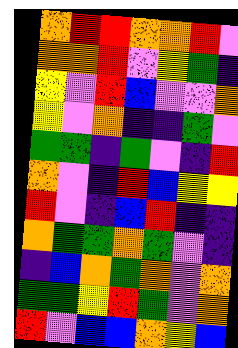[["orange", "red", "red", "orange", "orange", "red", "violet"], ["orange", "orange", "red", "violet", "yellow", "green", "indigo"], ["yellow", "violet", "red", "blue", "violet", "violet", "orange"], ["yellow", "violet", "orange", "indigo", "indigo", "green", "violet"], ["green", "green", "indigo", "green", "violet", "indigo", "red"], ["orange", "violet", "indigo", "red", "blue", "yellow", "yellow"], ["red", "violet", "indigo", "blue", "red", "indigo", "indigo"], ["orange", "green", "green", "orange", "green", "violet", "indigo"], ["indigo", "blue", "orange", "green", "orange", "violet", "orange"], ["green", "green", "yellow", "red", "green", "violet", "orange"], ["red", "violet", "blue", "blue", "orange", "yellow", "blue"]]